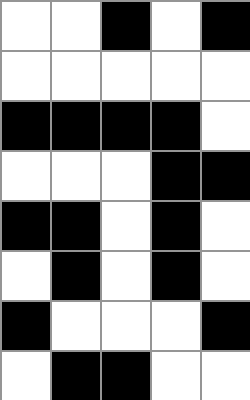[["white", "white", "black", "white", "black"], ["white", "white", "white", "white", "white"], ["black", "black", "black", "black", "white"], ["white", "white", "white", "black", "black"], ["black", "black", "white", "black", "white"], ["white", "black", "white", "black", "white"], ["black", "white", "white", "white", "black"], ["white", "black", "black", "white", "white"]]